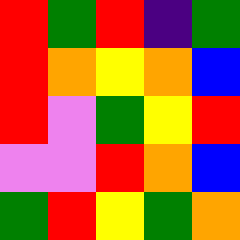[["red", "green", "red", "indigo", "green"], ["red", "orange", "yellow", "orange", "blue"], ["red", "violet", "green", "yellow", "red"], ["violet", "violet", "red", "orange", "blue"], ["green", "red", "yellow", "green", "orange"]]